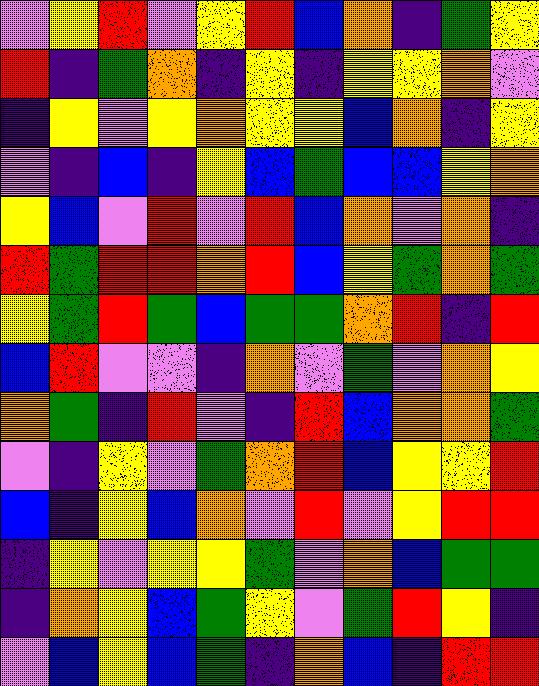[["violet", "yellow", "red", "violet", "yellow", "red", "blue", "orange", "indigo", "green", "yellow"], ["red", "indigo", "green", "orange", "indigo", "yellow", "indigo", "yellow", "yellow", "orange", "violet"], ["indigo", "yellow", "violet", "yellow", "orange", "yellow", "yellow", "blue", "orange", "indigo", "yellow"], ["violet", "indigo", "blue", "indigo", "yellow", "blue", "green", "blue", "blue", "yellow", "orange"], ["yellow", "blue", "violet", "red", "violet", "red", "blue", "orange", "violet", "orange", "indigo"], ["red", "green", "red", "red", "orange", "red", "blue", "yellow", "green", "orange", "green"], ["yellow", "green", "red", "green", "blue", "green", "green", "orange", "red", "indigo", "red"], ["blue", "red", "violet", "violet", "indigo", "orange", "violet", "green", "violet", "orange", "yellow"], ["orange", "green", "indigo", "red", "violet", "indigo", "red", "blue", "orange", "orange", "green"], ["violet", "indigo", "yellow", "violet", "green", "orange", "red", "blue", "yellow", "yellow", "red"], ["blue", "indigo", "yellow", "blue", "orange", "violet", "red", "violet", "yellow", "red", "red"], ["indigo", "yellow", "violet", "yellow", "yellow", "green", "violet", "orange", "blue", "green", "green"], ["indigo", "orange", "yellow", "blue", "green", "yellow", "violet", "green", "red", "yellow", "indigo"], ["violet", "blue", "yellow", "blue", "green", "indigo", "orange", "blue", "indigo", "red", "red"]]